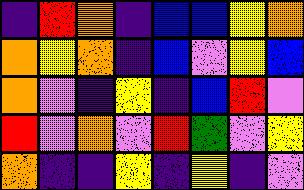[["indigo", "red", "orange", "indigo", "blue", "blue", "yellow", "orange"], ["orange", "yellow", "orange", "indigo", "blue", "violet", "yellow", "blue"], ["orange", "violet", "indigo", "yellow", "indigo", "blue", "red", "violet"], ["red", "violet", "orange", "violet", "red", "green", "violet", "yellow"], ["orange", "indigo", "indigo", "yellow", "indigo", "yellow", "indigo", "violet"]]